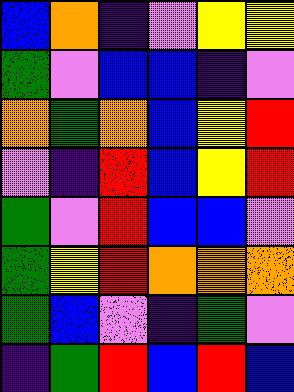[["blue", "orange", "indigo", "violet", "yellow", "yellow"], ["green", "violet", "blue", "blue", "indigo", "violet"], ["orange", "green", "orange", "blue", "yellow", "red"], ["violet", "indigo", "red", "blue", "yellow", "red"], ["green", "violet", "red", "blue", "blue", "violet"], ["green", "yellow", "red", "orange", "orange", "orange"], ["green", "blue", "violet", "indigo", "green", "violet"], ["indigo", "green", "red", "blue", "red", "blue"]]